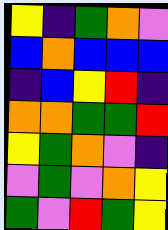[["yellow", "indigo", "green", "orange", "violet"], ["blue", "orange", "blue", "blue", "blue"], ["indigo", "blue", "yellow", "red", "indigo"], ["orange", "orange", "green", "green", "red"], ["yellow", "green", "orange", "violet", "indigo"], ["violet", "green", "violet", "orange", "yellow"], ["green", "violet", "red", "green", "yellow"]]